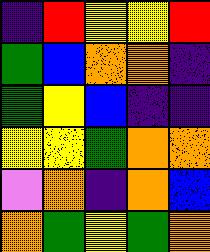[["indigo", "red", "yellow", "yellow", "red"], ["green", "blue", "orange", "orange", "indigo"], ["green", "yellow", "blue", "indigo", "indigo"], ["yellow", "yellow", "green", "orange", "orange"], ["violet", "orange", "indigo", "orange", "blue"], ["orange", "green", "yellow", "green", "orange"]]